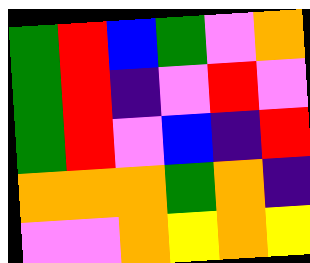[["green", "red", "blue", "green", "violet", "orange"], ["green", "red", "indigo", "violet", "red", "violet"], ["green", "red", "violet", "blue", "indigo", "red"], ["orange", "orange", "orange", "green", "orange", "indigo"], ["violet", "violet", "orange", "yellow", "orange", "yellow"]]